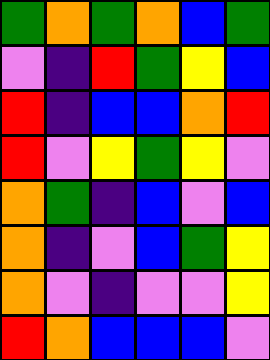[["green", "orange", "green", "orange", "blue", "green"], ["violet", "indigo", "red", "green", "yellow", "blue"], ["red", "indigo", "blue", "blue", "orange", "red"], ["red", "violet", "yellow", "green", "yellow", "violet"], ["orange", "green", "indigo", "blue", "violet", "blue"], ["orange", "indigo", "violet", "blue", "green", "yellow"], ["orange", "violet", "indigo", "violet", "violet", "yellow"], ["red", "orange", "blue", "blue", "blue", "violet"]]